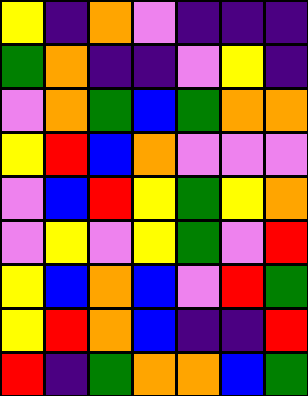[["yellow", "indigo", "orange", "violet", "indigo", "indigo", "indigo"], ["green", "orange", "indigo", "indigo", "violet", "yellow", "indigo"], ["violet", "orange", "green", "blue", "green", "orange", "orange"], ["yellow", "red", "blue", "orange", "violet", "violet", "violet"], ["violet", "blue", "red", "yellow", "green", "yellow", "orange"], ["violet", "yellow", "violet", "yellow", "green", "violet", "red"], ["yellow", "blue", "orange", "blue", "violet", "red", "green"], ["yellow", "red", "orange", "blue", "indigo", "indigo", "red"], ["red", "indigo", "green", "orange", "orange", "blue", "green"]]